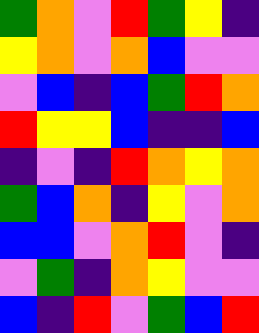[["green", "orange", "violet", "red", "green", "yellow", "indigo"], ["yellow", "orange", "violet", "orange", "blue", "violet", "violet"], ["violet", "blue", "indigo", "blue", "green", "red", "orange"], ["red", "yellow", "yellow", "blue", "indigo", "indigo", "blue"], ["indigo", "violet", "indigo", "red", "orange", "yellow", "orange"], ["green", "blue", "orange", "indigo", "yellow", "violet", "orange"], ["blue", "blue", "violet", "orange", "red", "violet", "indigo"], ["violet", "green", "indigo", "orange", "yellow", "violet", "violet"], ["blue", "indigo", "red", "violet", "green", "blue", "red"]]